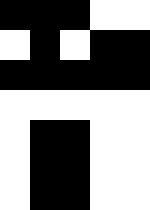[["black", "black", "black", "white", "white"], ["white", "black", "white", "black", "black"], ["black", "black", "black", "black", "black"], ["white", "white", "white", "white", "white"], ["white", "black", "black", "white", "white"], ["white", "black", "black", "white", "white"], ["white", "black", "black", "white", "white"]]